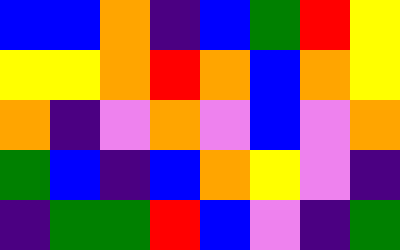[["blue", "blue", "orange", "indigo", "blue", "green", "red", "yellow"], ["yellow", "yellow", "orange", "red", "orange", "blue", "orange", "yellow"], ["orange", "indigo", "violet", "orange", "violet", "blue", "violet", "orange"], ["green", "blue", "indigo", "blue", "orange", "yellow", "violet", "indigo"], ["indigo", "green", "green", "red", "blue", "violet", "indigo", "green"]]